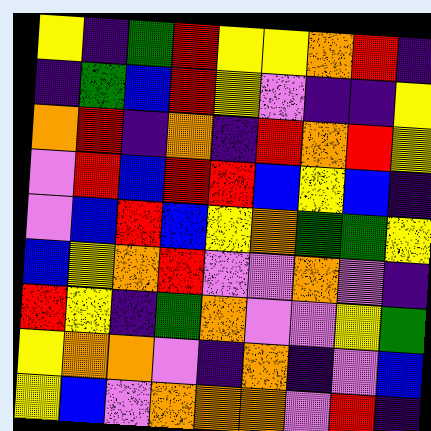[["yellow", "indigo", "green", "red", "yellow", "yellow", "orange", "red", "indigo"], ["indigo", "green", "blue", "red", "yellow", "violet", "indigo", "indigo", "yellow"], ["orange", "red", "indigo", "orange", "indigo", "red", "orange", "red", "yellow"], ["violet", "red", "blue", "red", "red", "blue", "yellow", "blue", "indigo"], ["violet", "blue", "red", "blue", "yellow", "orange", "green", "green", "yellow"], ["blue", "yellow", "orange", "red", "violet", "violet", "orange", "violet", "indigo"], ["red", "yellow", "indigo", "green", "orange", "violet", "violet", "yellow", "green"], ["yellow", "orange", "orange", "violet", "indigo", "orange", "indigo", "violet", "blue"], ["yellow", "blue", "violet", "orange", "orange", "orange", "violet", "red", "indigo"]]